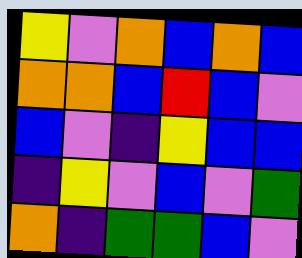[["yellow", "violet", "orange", "blue", "orange", "blue"], ["orange", "orange", "blue", "red", "blue", "violet"], ["blue", "violet", "indigo", "yellow", "blue", "blue"], ["indigo", "yellow", "violet", "blue", "violet", "green"], ["orange", "indigo", "green", "green", "blue", "violet"]]